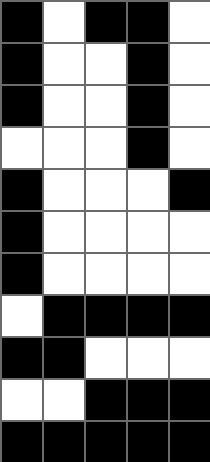[["black", "white", "black", "black", "white"], ["black", "white", "white", "black", "white"], ["black", "white", "white", "black", "white"], ["white", "white", "white", "black", "white"], ["black", "white", "white", "white", "black"], ["black", "white", "white", "white", "white"], ["black", "white", "white", "white", "white"], ["white", "black", "black", "black", "black"], ["black", "black", "white", "white", "white"], ["white", "white", "black", "black", "black"], ["black", "black", "black", "black", "black"]]